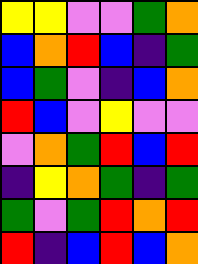[["yellow", "yellow", "violet", "violet", "green", "orange"], ["blue", "orange", "red", "blue", "indigo", "green"], ["blue", "green", "violet", "indigo", "blue", "orange"], ["red", "blue", "violet", "yellow", "violet", "violet"], ["violet", "orange", "green", "red", "blue", "red"], ["indigo", "yellow", "orange", "green", "indigo", "green"], ["green", "violet", "green", "red", "orange", "red"], ["red", "indigo", "blue", "red", "blue", "orange"]]